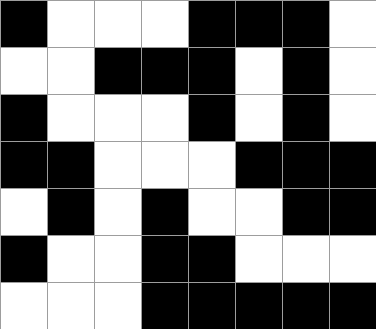[["black", "white", "white", "white", "black", "black", "black", "white"], ["white", "white", "black", "black", "black", "white", "black", "white"], ["black", "white", "white", "white", "black", "white", "black", "white"], ["black", "black", "white", "white", "white", "black", "black", "black"], ["white", "black", "white", "black", "white", "white", "black", "black"], ["black", "white", "white", "black", "black", "white", "white", "white"], ["white", "white", "white", "black", "black", "black", "black", "black"]]